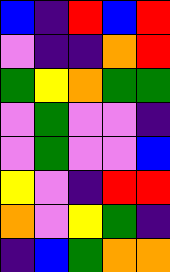[["blue", "indigo", "red", "blue", "red"], ["violet", "indigo", "indigo", "orange", "red"], ["green", "yellow", "orange", "green", "green"], ["violet", "green", "violet", "violet", "indigo"], ["violet", "green", "violet", "violet", "blue"], ["yellow", "violet", "indigo", "red", "red"], ["orange", "violet", "yellow", "green", "indigo"], ["indigo", "blue", "green", "orange", "orange"]]